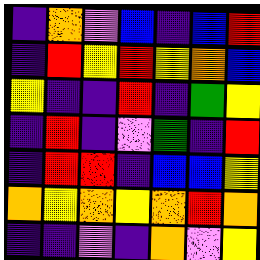[["indigo", "orange", "violet", "blue", "indigo", "blue", "red"], ["indigo", "red", "yellow", "red", "yellow", "orange", "blue"], ["yellow", "indigo", "indigo", "red", "indigo", "green", "yellow"], ["indigo", "red", "indigo", "violet", "green", "indigo", "red"], ["indigo", "red", "red", "indigo", "blue", "blue", "yellow"], ["orange", "yellow", "orange", "yellow", "orange", "red", "orange"], ["indigo", "indigo", "violet", "indigo", "orange", "violet", "yellow"]]